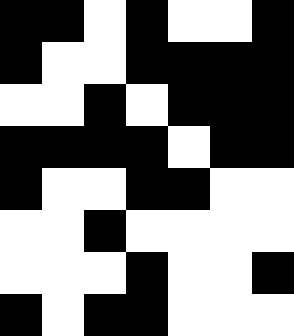[["black", "black", "white", "black", "white", "white", "black"], ["black", "white", "white", "black", "black", "black", "black"], ["white", "white", "black", "white", "black", "black", "black"], ["black", "black", "black", "black", "white", "black", "black"], ["black", "white", "white", "black", "black", "white", "white"], ["white", "white", "black", "white", "white", "white", "white"], ["white", "white", "white", "black", "white", "white", "black"], ["black", "white", "black", "black", "white", "white", "white"]]